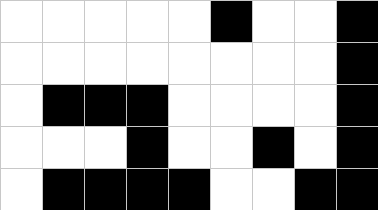[["white", "white", "white", "white", "white", "black", "white", "white", "black"], ["white", "white", "white", "white", "white", "white", "white", "white", "black"], ["white", "black", "black", "black", "white", "white", "white", "white", "black"], ["white", "white", "white", "black", "white", "white", "black", "white", "black"], ["white", "black", "black", "black", "black", "white", "white", "black", "black"]]